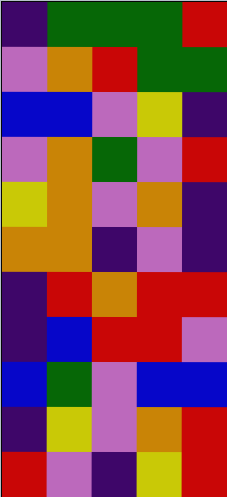[["indigo", "green", "green", "green", "red"], ["violet", "orange", "red", "green", "green"], ["blue", "blue", "violet", "yellow", "indigo"], ["violet", "orange", "green", "violet", "red"], ["yellow", "orange", "violet", "orange", "indigo"], ["orange", "orange", "indigo", "violet", "indigo"], ["indigo", "red", "orange", "red", "red"], ["indigo", "blue", "red", "red", "violet"], ["blue", "green", "violet", "blue", "blue"], ["indigo", "yellow", "violet", "orange", "red"], ["red", "violet", "indigo", "yellow", "red"]]